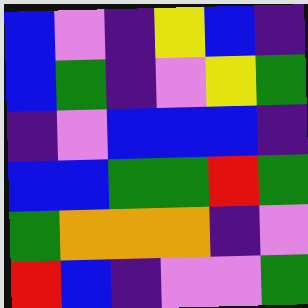[["blue", "violet", "indigo", "yellow", "blue", "indigo"], ["blue", "green", "indigo", "violet", "yellow", "green"], ["indigo", "violet", "blue", "blue", "blue", "indigo"], ["blue", "blue", "green", "green", "red", "green"], ["green", "orange", "orange", "orange", "indigo", "violet"], ["red", "blue", "indigo", "violet", "violet", "green"]]